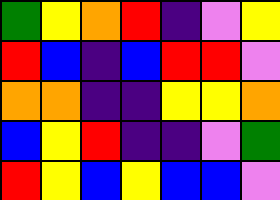[["green", "yellow", "orange", "red", "indigo", "violet", "yellow"], ["red", "blue", "indigo", "blue", "red", "red", "violet"], ["orange", "orange", "indigo", "indigo", "yellow", "yellow", "orange"], ["blue", "yellow", "red", "indigo", "indigo", "violet", "green"], ["red", "yellow", "blue", "yellow", "blue", "blue", "violet"]]